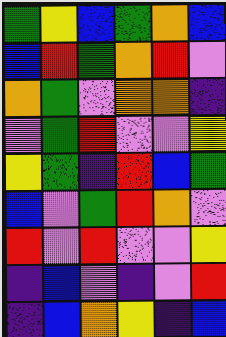[["green", "yellow", "blue", "green", "orange", "blue"], ["blue", "red", "green", "orange", "red", "violet"], ["orange", "green", "violet", "orange", "orange", "indigo"], ["violet", "green", "red", "violet", "violet", "yellow"], ["yellow", "green", "indigo", "red", "blue", "green"], ["blue", "violet", "green", "red", "orange", "violet"], ["red", "violet", "red", "violet", "violet", "yellow"], ["indigo", "blue", "violet", "indigo", "violet", "red"], ["indigo", "blue", "orange", "yellow", "indigo", "blue"]]